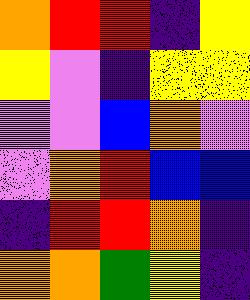[["orange", "red", "red", "indigo", "yellow"], ["yellow", "violet", "indigo", "yellow", "yellow"], ["violet", "violet", "blue", "orange", "violet"], ["violet", "orange", "red", "blue", "blue"], ["indigo", "red", "red", "orange", "indigo"], ["orange", "orange", "green", "yellow", "indigo"]]